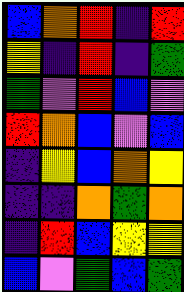[["blue", "orange", "red", "indigo", "red"], ["yellow", "indigo", "red", "indigo", "green"], ["green", "violet", "red", "blue", "violet"], ["red", "orange", "blue", "violet", "blue"], ["indigo", "yellow", "blue", "orange", "yellow"], ["indigo", "indigo", "orange", "green", "orange"], ["indigo", "red", "blue", "yellow", "yellow"], ["blue", "violet", "green", "blue", "green"]]